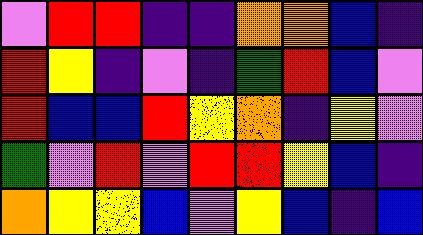[["violet", "red", "red", "indigo", "indigo", "orange", "orange", "blue", "indigo"], ["red", "yellow", "indigo", "violet", "indigo", "green", "red", "blue", "violet"], ["red", "blue", "blue", "red", "yellow", "orange", "indigo", "yellow", "violet"], ["green", "violet", "red", "violet", "red", "red", "yellow", "blue", "indigo"], ["orange", "yellow", "yellow", "blue", "violet", "yellow", "blue", "indigo", "blue"]]